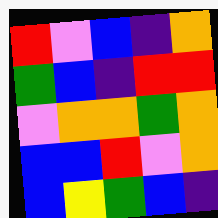[["red", "violet", "blue", "indigo", "orange"], ["green", "blue", "indigo", "red", "red"], ["violet", "orange", "orange", "green", "orange"], ["blue", "blue", "red", "violet", "orange"], ["blue", "yellow", "green", "blue", "indigo"]]